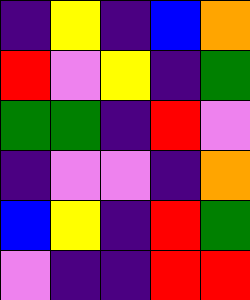[["indigo", "yellow", "indigo", "blue", "orange"], ["red", "violet", "yellow", "indigo", "green"], ["green", "green", "indigo", "red", "violet"], ["indigo", "violet", "violet", "indigo", "orange"], ["blue", "yellow", "indigo", "red", "green"], ["violet", "indigo", "indigo", "red", "red"]]